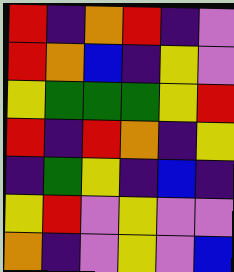[["red", "indigo", "orange", "red", "indigo", "violet"], ["red", "orange", "blue", "indigo", "yellow", "violet"], ["yellow", "green", "green", "green", "yellow", "red"], ["red", "indigo", "red", "orange", "indigo", "yellow"], ["indigo", "green", "yellow", "indigo", "blue", "indigo"], ["yellow", "red", "violet", "yellow", "violet", "violet"], ["orange", "indigo", "violet", "yellow", "violet", "blue"]]